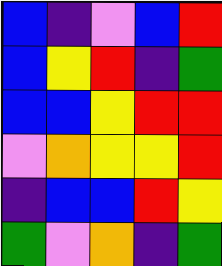[["blue", "indigo", "violet", "blue", "red"], ["blue", "yellow", "red", "indigo", "green"], ["blue", "blue", "yellow", "red", "red"], ["violet", "orange", "yellow", "yellow", "red"], ["indigo", "blue", "blue", "red", "yellow"], ["green", "violet", "orange", "indigo", "green"]]